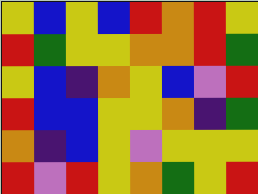[["yellow", "blue", "yellow", "blue", "red", "orange", "red", "yellow"], ["red", "green", "yellow", "yellow", "orange", "orange", "red", "green"], ["yellow", "blue", "indigo", "orange", "yellow", "blue", "violet", "red"], ["red", "blue", "blue", "yellow", "yellow", "orange", "indigo", "green"], ["orange", "indigo", "blue", "yellow", "violet", "yellow", "yellow", "yellow"], ["red", "violet", "red", "yellow", "orange", "green", "yellow", "red"]]